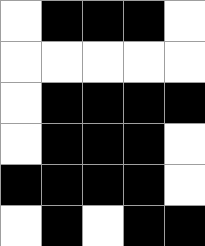[["white", "black", "black", "black", "white"], ["white", "white", "white", "white", "white"], ["white", "black", "black", "black", "black"], ["white", "black", "black", "black", "white"], ["black", "black", "black", "black", "white"], ["white", "black", "white", "black", "black"]]